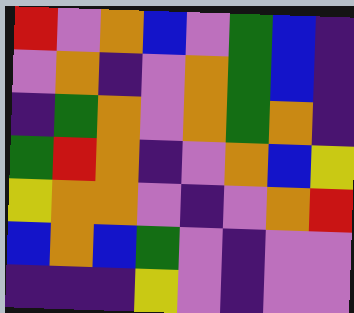[["red", "violet", "orange", "blue", "violet", "green", "blue", "indigo"], ["violet", "orange", "indigo", "violet", "orange", "green", "blue", "indigo"], ["indigo", "green", "orange", "violet", "orange", "green", "orange", "indigo"], ["green", "red", "orange", "indigo", "violet", "orange", "blue", "yellow"], ["yellow", "orange", "orange", "violet", "indigo", "violet", "orange", "red"], ["blue", "orange", "blue", "green", "violet", "indigo", "violet", "violet"], ["indigo", "indigo", "indigo", "yellow", "violet", "indigo", "violet", "violet"]]